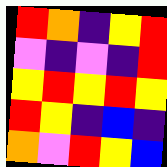[["red", "orange", "indigo", "yellow", "red"], ["violet", "indigo", "violet", "indigo", "red"], ["yellow", "red", "yellow", "red", "yellow"], ["red", "yellow", "indigo", "blue", "indigo"], ["orange", "violet", "red", "yellow", "blue"]]